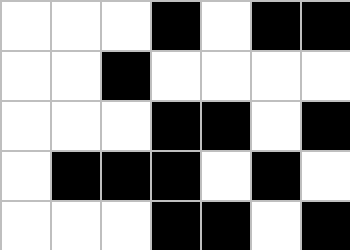[["white", "white", "white", "black", "white", "black", "black"], ["white", "white", "black", "white", "white", "white", "white"], ["white", "white", "white", "black", "black", "white", "black"], ["white", "black", "black", "black", "white", "black", "white"], ["white", "white", "white", "black", "black", "white", "black"]]